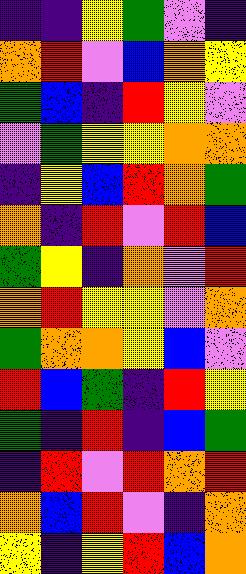[["indigo", "indigo", "yellow", "green", "violet", "indigo"], ["orange", "red", "violet", "blue", "orange", "yellow"], ["green", "blue", "indigo", "red", "yellow", "violet"], ["violet", "green", "yellow", "yellow", "orange", "orange"], ["indigo", "yellow", "blue", "red", "orange", "green"], ["orange", "indigo", "red", "violet", "red", "blue"], ["green", "yellow", "indigo", "orange", "violet", "red"], ["orange", "red", "yellow", "yellow", "violet", "orange"], ["green", "orange", "orange", "yellow", "blue", "violet"], ["red", "blue", "green", "indigo", "red", "yellow"], ["green", "indigo", "red", "indigo", "blue", "green"], ["indigo", "red", "violet", "red", "orange", "red"], ["orange", "blue", "red", "violet", "indigo", "orange"], ["yellow", "indigo", "yellow", "red", "blue", "orange"]]